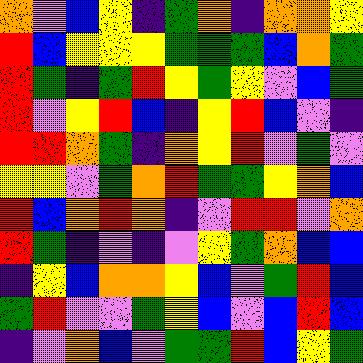[["orange", "violet", "blue", "yellow", "indigo", "green", "orange", "indigo", "orange", "orange", "yellow"], ["red", "blue", "yellow", "yellow", "yellow", "green", "green", "green", "blue", "orange", "green"], ["red", "green", "indigo", "green", "red", "yellow", "green", "yellow", "violet", "blue", "green"], ["red", "violet", "yellow", "red", "blue", "indigo", "yellow", "red", "blue", "violet", "indigo"], ["red", "red", "orange", "green", "indigo", "orange", "yellow", "red", "violet", "green", "violet"], ["yellow", "yellow", "violet", "green", "orange", "red", "green", "green", "yellow", "orange", "blue"], ["red", "blue", "orange", "red", "orange", "indigo", "violet", "red", "red", "violet", "orange"], ["red", "green", "indigo", "violet", "indigo", "violet", "yellow", "green", "orange", "blue", "blue"], ["indigo", "yellow", "blue", "orange", "orange", "yellow", "blue", "violet", "green", "red", "blue"], ["green", "red", "violet", "violet", "green", "yellow", "blue", "violet", "blue", "red", "blue"], ["indigo", "violet", "orange", "blue", "violet", "green", "green", "red", "blue", "yellow", "green"]]